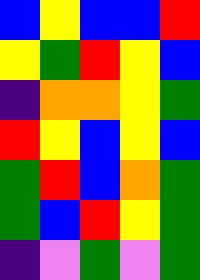[["blue", "yellow", "blue", "blue", "red"], ["yellow", "green", "red", "yellow", "blue"], ["indigo", "orange", "orange", "yellow", "green"], ["red", "yellow", "blue", "yellow", "blue"], ["green", "red", "blue", "orange", "green"], ["green", "blue", "red", "yellow", "green"], ["indigo", "violet", "green", "violet", "green"]]